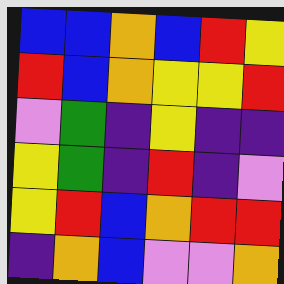[["blue", "blue", "orange", "blue", "red", "yellow"], ["red", "blue", "orange", "yellow", "yellow", "red"], ["violet", "green", "indigo", "yellow", "indigo", "indigo"], ["yellow", "green", "indigo", "red", "indigo", "violet"], ["yellow", "red", "blue", "orange", "red", "red"], ["indigo", "orange", "blue", "violet", "violet", "orange"]]